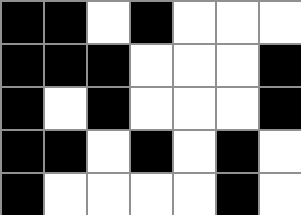[["black", "black", "white", "black", "white", "white", "white"], ["black", "black", "black", "white", "white", "white", "black"], ["black", "white", "black", "white", "white", "white", "black"], ["black", "black", "white", "black", "white", "black", "white"], ["black", "white", "white", "white", "white", "black", "white"]]